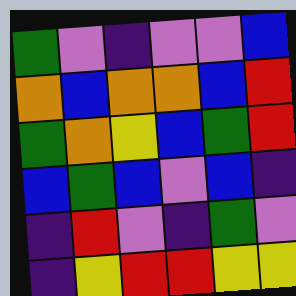[["green", "violet", "indigo", "violet", "violet", "blue"], ["orange", "blue", "orange", "orange", "blue", "red"], ["green", "orange", "yellow", "blue", "green", "red"], ["blue", "green", "blue", "violet", "blue", "indigo"], ["indigo", "red", "violet", "indigo", "green", "violet"], ["indigo", "yellow", "red", "red", "yellow", "yellow"]]